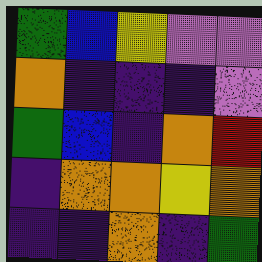[["green", "blue", "yellow", "violet", "violet"], ["orange", "indigo", "indigo", "indigo", "violet"], ["green", "blue", "indigo", "orange", "red"], ["indigo", "orange", "orange", "yellow", "orange"], ["indigo", "indigo", "orange", "indigo", "green"]]